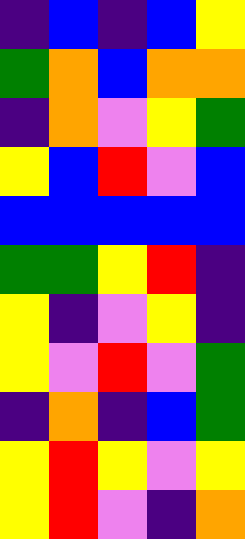[["indigo", "blue", "indigo", "blue", "yellow"], ["green", "orange", "blue", "orange", "orange"], ["indigo", "orange", "violet", "yellow", "green"], ["yellow", "blue", "red", "violet", "blue"], ["blue", "blue", "blue", "blue", "blue"], ["green", "green", "yellow", "red", "indigo"], ["yellow", "indigo", "violet", "yellow", "indigo"], ["yellow", "violet", "red", "violet", "green"], ["indigo", "orange", "indigo", "blue", "green"], ["yellow", "red", "yellow", "violet", "yellow"], ["yellow", "red", "violet", "indigo", "orange"]]